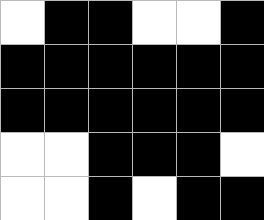[["white", "black", "black", "white", "white", "black"], ["black", "black", "black", "black", "black", "black"], ["black", "black", "black", "black", "black", "black"], ["white", "white", "black", "black", "black", "white"], ["white", "white", "black", "white", "black", "black"]]